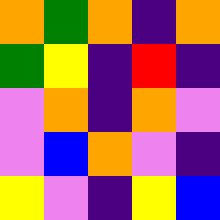[["orange", "green", "orange", "indigo", "orange"], ["green", "yellow", "indigo", "red", "indigo"], ["violet", "orange", "indigo", "orange", "violet"], ["violet", "blue", "orange", "violet", "indigo"], ["yellow", "violet", "indigo", "yellow", "blue"]]